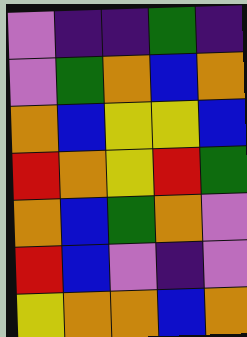[["violet", "indigo", "indigo", "green", "indigo"], ["violet", "green", "orange", "blue", "orange"], ["orange", "blue", "yellow", "yellow", "blue"], ["red", "orange", "yellow", "red", "green"], ["orange", "blue", "green", "orange", "violet"], ["red", "blue", "violet", "indigo", "violet"], ["yellow", "orange", "orange", "blue", "orange"]]